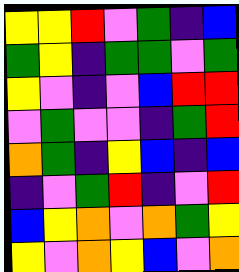[["yellow", "yellow", "red", "violet", "green", "indigo", "blue"], ["green", "yellow", "indigo", "green", "green", "violet", "green"], ["yellow", "violet", "indigo", "violet", "blue", "red", "red"], ["violet", "green", "violet", "violet", "indigo", "green", "red"], ["orange", "green", "indigo", "yellow", "blue", "indigo", "blue"], ["indigo", "violet", "green", "red", "indigo", "violet", "red"], ["blue", "yellow", "orange", "violet", "orange", "green", "yellow"], ["yellow", "violet", "orange", "yellow", "blue", "violet", "orange"]]